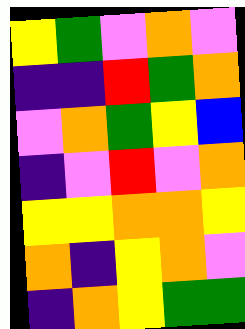[["yellow", "green", "violet", "orange", "violet"], ["indigo", "indigo", "red", "green", "orange"], ["violet", "orange", "green", "yellow", "blue"], ["indigo", "violet", "red", "violet", "orange"], ["yellow", "yellow", "orange", "orange", "yellow"], ["orange", "indigo", "yellow", "orange", "violet"], ["indigo", "orange", "yellow", "green", "green"]]